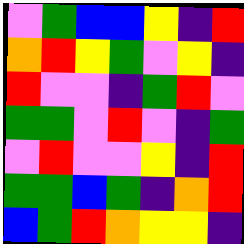[["violet", "green", "blue", "blue", "yellow", "indigo", "red"], ["orange", "red", "yellow", "green", "violet", "yellow", "indigo"], ["red", "violet", "violet", "indigo", "green", "red", "violet"], ["green", "green", "violet", "red", "violet", "indigo", "green"], ["violet", "red", "violet", "violet", "yellow", "indigo", "red"], ["green", "green", "blue", "green", "indigo", "orange", "red"], ["blue", "green", "red", "orange", "yellow", "yellow", "indigo"]]